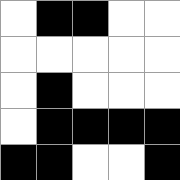[["white", "black", "black", "white", "white"], ["white", "white", "white", "white", "white"], ["white", "black", "white", "white", "white"], ["white", "black", "black", "black", "black"], ["black", "black", "white", "white", "black"]]